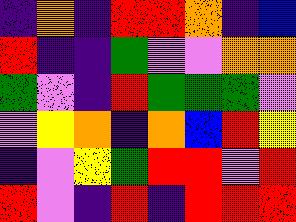[["indigo", "orange", "indigo", "red", "red", "orange", "indigo", "blue"], ["red", "indigo", "indigo", "green", "violet", "violet", "orange", "orange"], ["green", "violet", "indigo", "red", "green", "green", "green", "violet"], ["violet", "yellow", "orange", "indigo", "orange", "blue", "red", "yellow"], ["indigo", "violet", "yellow", "green", "red", "red", "violet", "red"], ["red", "violet", "indigo", "red", "indigo", "red", "red", "red"]]